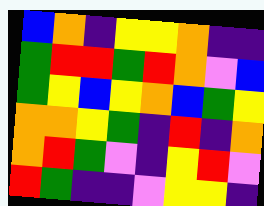[["blue", "orange", "indigo", "yellow", "yellow", "orange", "indigo", "indigo"], ["green", "red", "red", "green", "red", "orange", "violet", "blue"], ["green", "yellow", "blue", "yellow", "orange", "blue", "green", "yellow"], ["orange", "orange", "yellow", "green", "indigo", "red", "indigo", "orange"], ["orange", "red", "green", "violet", "indigo", "yellow", "red", "violet"], ["red", "green", "indigo", "indigo", "violet", "yellow", "yellow", "indigo"]]